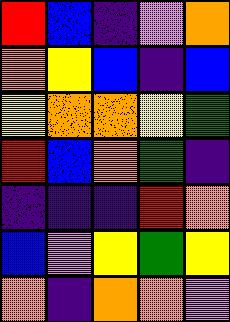[["red", "blue", "indigo", "violet", "orange"], ["orange", "yellow", "blue", "indigo", "blue"], ["yellow", "orange", "orange", "yellow", "green"], ["red", "blue", "orange", "green", "indigo"], ["indigo", "indigo", "indigo", "red", "orange"], ["blue", "violet", "yellow", "green", "yellow"], ["orange", "indigo", "orange", "orange", "violet"]]